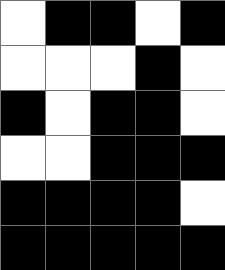[["white", "black", "black", "white", "black"], ["white", "white", "white", "black", "white"], ["black", "white", "black", "black", "white"], ["white", "white", "black", "black", "black"], ["black", "black", "black", "black", "white"], ["black", "black", "black", "black", "black"]]